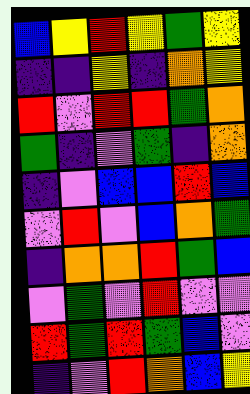[["blue", "yellow", "red", "yellow", "green", "yellow"], ["indigo", "indigo", "yellow", "indigo", "orange", "yellow"], ["red", "violet", "red", "red", "green", "orange"], ["green", "indigo", "violet", "green", "indigo", "orange"], ["indigo", "violet", "blue", "blue", "red", "blue"], ["violet", "red", "violet", "blue", "orange", "green"], ["indigo", "orange", "orange", "red", "green", "blue"], ["violet", "green", "violet", "red", "violet", "violet"], ["red", "green", "red", "green", "blue", "violet"], ["indigo", "violet", "red", "orange", "blue", "yellow"]]